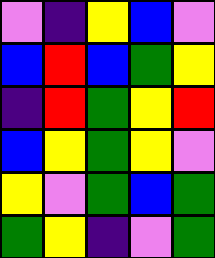[["violet", "indigo", "yellow", "blue", "violet"], ["blue", "red", "blue", "green", "yellow"], ["indigo", "red", "green", "yellow", "red"], ["blue", "yellow", "green", "yellow", "violet"], ["yellow", "violet", "green", "blue", "green"], ["green", "yellow", "indigo", "violet", "green"]]